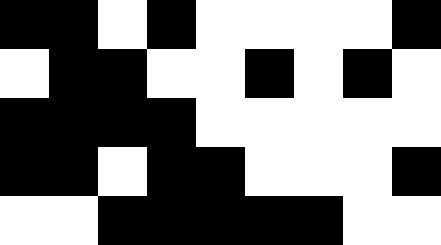[["black", "black", "white", "black", "white", "white", "white", "white", "black"], ["white", "black", "black", "white", "white", "black", "white", "black", "white"], ["black", "black", "black", "black", "white", "white", "white", "white", "white"], ["black", "black", "white", "black", "black", "white", "white", "white", "black"], ["white", "white", "black", "black", "black", "black", "black", "white", "white"]]